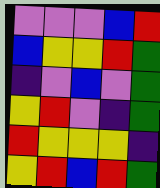[["violet", "violet", "violet", "blue", "red"], ["blue", "yellow", "yellow", "red", "green"], ["indigo", "violet", "blue", "violet", "green"], ["yellow", "red", "violet", "indigo", "green"], ["red", "yellow", "yellow", "yellow", "indigo"], ["yellow", "red", "blue", "red", "green"]]